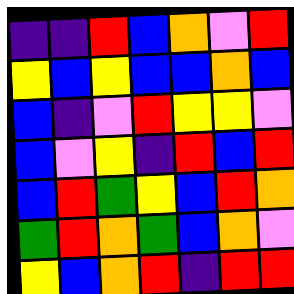[["indigo", "indigo", "red", "blue", "orange", "violet", "red"], ["yellow", "blue", "yellow", "blue", "blue", "orange", "blue"], ["blue", "indigo", "violet", "red", "yellow", "yellow", "violet"], ["blue", "violet", "yellow", "indigo", "red", "blue", "red"], ["blue", "red", "green", "yellow", "blue", "red", "orange"], ["green", "red", "orange", "green", "blue", "orange", "violet"], ["yellow", "blue", "orange", "red", "indigo", "red", "red"]]